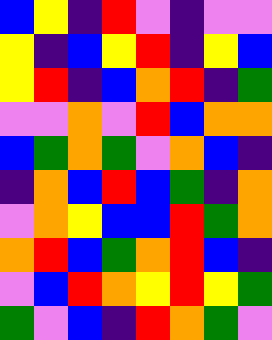[["blue", "yellow", "indigo", "red", "violet", "indigo", "violet", "violet"], ["yellow", "indigo", "blue", "yellow", "red", "indigo", "yellow", "blue"], ["yellow", "red", "indigo", "blue", "orange", "red", "indigo", "green"], ["violet", "violet", "orange", "violet", "red", "blue", "orange", "orange"], ["blue", "green", "orange", "green", "violet", "orange", "blue", "indigo"], ["indigo", "orange", "blue", "red", "blue", "green", "indigo", "orange"], ["violet", "orange", "yellow", "blue", "blue", "red", "green", "orange"], ["orange", "red", "blue", "green", "orange", "red", "blue", "indigo"], ["violet", "blue", "red", "orange", "yellow", "red", "yellow", "green"], ["green", "violet", "blue", "indigo", "red", "orange", "green", "violet"]]